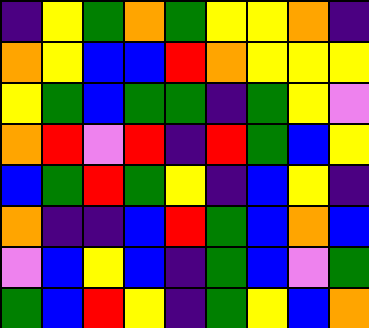[["indigo", "yellow", "green", "orange", "green", "yellow", "yellow", "orange", "indigo"], ["orange", "yellow", "blue", "blue", "red", "orange", "yellow", "yellow", "yellow"], ["yellow", "green", "blue", "green", "green", "indigo", "green", "yellow", "violet"], ["orange", "red", "violet", "red", "indigo", "red", "green", "blue", "yellow"], ["blue", "green", "red", "green", "yellow", "indigo", "blue", "yellow", "indigo"], ["orange", "indigo", "indigo", "blue", "red", "green", "blue", "orange", "blue"], ["violet", "blue", "yellow", "blue", "indigo", "green", "blue", "violet", "green"], ["green", "blue", "red", "yellow", "indigo", "green", "yellow", "blue", "orange"]]